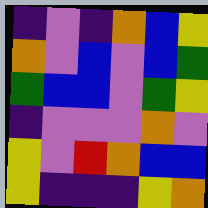[["indigo", "violet", "indigo", "orange", "blue", "yellow"], ["orange", "violet", "blue", "violet", "blue", "green"], ["green", "blue", "blue", "violet", "green", "yellow"], ["indigo", "violet", "violet", "violet", "orange", "violet"], ["yellow", "violet", "red", "orange", "blue", "blue"], ["yellow", "indigo", "indigo", "indigo", "yellow", "orange"]]